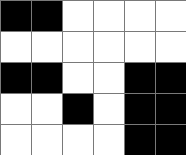[["black", "black", "white", "white", "white", "white"], ["white", "white", "white", "white", "white", "white"], ["black", "black", "white", "white", "black", "black"], ["white", "white", "black", "white", "black", "black"], ["white", "white", "white", "white", "black", "black"]]